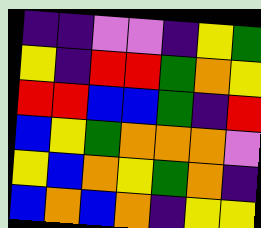[["indigo", "indigo", "violet", "violet", "indigo", "yellow", "green"], ["yellow", "indigo", "red", "red", "green", "orange", "yellow"], ["red", "red", "blue", "blue", "green", "indigo", "red"], ["blue", "yellow", "green", "orange", "orange", "orange", "violet"], ["yellow", "blue", "orange", "yellow", "green", "orange", "indigo"], ["blue", "orange", "blue", "orange", "indigo", "yellow", "yellow"]]